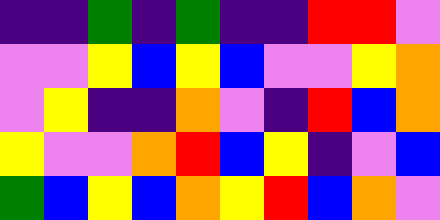[["indigo", "indigo", "green", "indigo", "green", "indigo", "indigo", "red", "red", "violet"], ["violet", "violet", "yellow", "blue", "yellow", "blue", "violet", "violet", "yellow", "orange"], ["violet", "yellow", "indigo", "indigo", "orange", "violet", "indigo", "red", "blue", "orange"], ["yellow", "violet", "violet", "orange", "red", "blue", "yellow", "indigo", "violet", "blue"], ["green", "blue", "yellow", "blue", "orange", "yellow", "red", "blue", "orange", "violet"]]